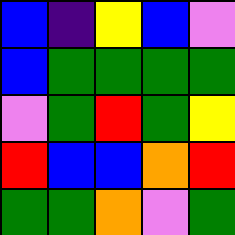[["blue", "indigo", "yellow", "blue", "violet"], ["blue", "green", "green", "green", "green"], ["violet", "green", "red", "green", "yellow"], ["red", "blue", "blue", "orange", "red"], ["green", "green", "orange", "violet", "green"]]